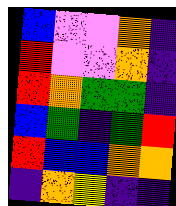[["blue", "violet", "violet", "orange", "indigo"], ["red", "violet", "violet", "orange", "indigo"], ["red", "orange", "green", "green", "indigo"], ["blue", "green", "indigo", "green", "red"], ["red", "blue", "blue", "orange", "orange"], ["indigo", "orange", "yellow", "indigo", "indigo"]]